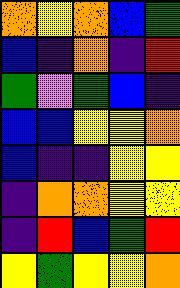[["orange", "yellow", "orange", "blue", "green"], ["blue", "indigo", "orange", "indigo", "red"], ["green", "violet", "green", "blue", "indigo"], ["blue", "blue", "yellow", "yellow", "orange"], ["blue", "indigo", "indigo", "yellow", "yellow"], ["indigo", "orange", "orange", "yellow", "yellow"], ["indigo", "red", "blue", "green", "red"], ["yellow", "green", "yellow", "yellow", "orange"]]